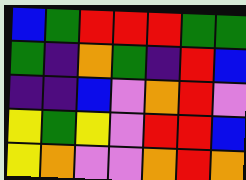[["blue", "green", "red", "red", "red", "green", "green"], ["green", "indigo", "orange", "green", "indigo", "red", "blue"], ["indigo", "indigo", "blue", "violet", "orange", "red", "violet"], ["yellow", "green", "yellow", "violet", "red", "red", "blue"], ["yellow", "orange", "violet", "violet", "orange", "red", "orange"]]